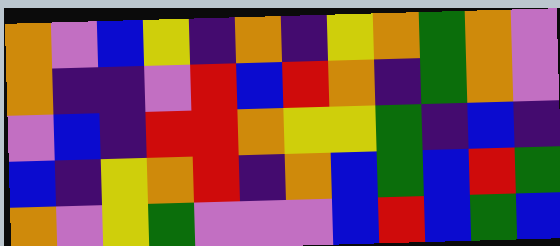[["orange", "violet", "blue", "yellow", "indigo", "orange", "indigo", "yellow", "orange", "green", "orange", "violet"], ["orange", "indigo", "indigo", "violet", "red", "blue", "red", "orange", "indigo", "green", "orange", "violet"], ["violet", "blue", "indigo", "red", "red", "orange", "yellow", "yellow", "green", "indigo", "blue", "indigo"], ["blue", "indigo", "yellow", "orange", "red", "indigo", "orange", "blue", "green", "blue", "red", "green"], ["orange", "violet", "yellow", "green", "violet", "violet", "violet", "blue", "red", "blue", "green", "blue"]]